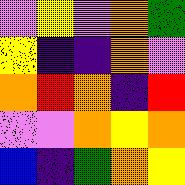[["violet", "yellow", "violet", "orange", "green"], ["yellow", "indigo", "indigo", "orange", "violet"], ["orange", "red", "orange", "indigo", "red"], ["violet", "violet", "orange", "yellow", "orange"], ["blue", "indigo", "green", "orange", "yellow"]]